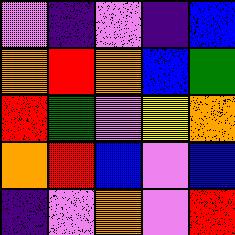[["violet", "indigo", "violet", "indigo", "blue"], ["orange", "red", "orange", "blue", "green"], ["red", "green", "violet", "yellow", "orange"], ["orange", "red", "blue", "violet", "blue"], ["indigo", "violet", "orange", "violet", "red"]]